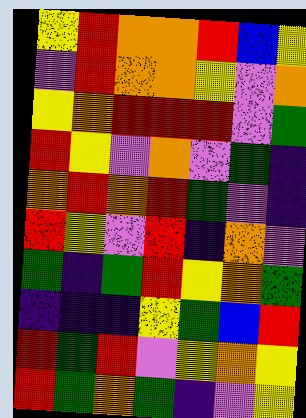[["yellow", "red", "orange", "orange", "red", "blue", "yellow"], ["violet", "red", "orange", "orange", "yellow", "violet", "orange"], ["yellow", "orange", "red", "red", "red", "violet", "green"], ["red", "yellow", "violet", "orange", "violet", "green", "indigo"], ["orange", "red", "orange", "red", "green", "violet", "indigo"], ["red", "yellow", "violet", "red", "indigo", "orange", "violet"], ["green", "indigo", "green", "red", "yellow", "orange", "green"], ["indigo", "indigo", "indigo", "yellow", "green", "blue", "red"], ["red", "green", "red", "violet", "yellow", "orange", "yellow"], ["red", "green", "orange", "green", "indigo", "violet", "yellow"]]